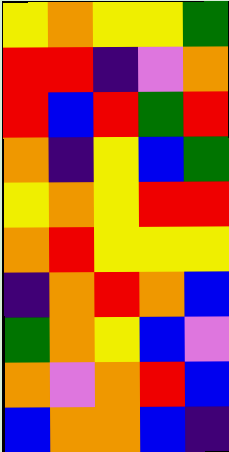[["yellow", "orange", "yellow", "yellow", "green"], ["red", "red", "indigo", "violet", "orange"], ["red", "blue", "red", "green", "red"], ["orange", "indigo", "yellow", "blue", "green"], ["yellow", "orange", "yellow", "red", "red"], ["orange", "red", "yellow", "yellow", "yellow"], ["indigo", "orange", "red", "orange", "blue"], ["green", "orange", "yellow", "blue", "violet"], ["orange", "violet", "orange", "red", "blue"], ["blue", "orange", "orange", "blue", "indigo"]]